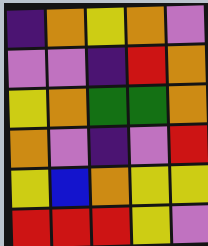[["indigo", "orange", "yellow", "orange", "violet"], ["violet", "violet", "indigo", "red", "orange"], ["yellow", "orange", "green", "green", "orange"], ["orange", "violet", "indigo", "violet", "red"], ["yellow", "blue", "orange", "yellow", "yellow"], ["red", "red", "red", "yellow", "violet"]]